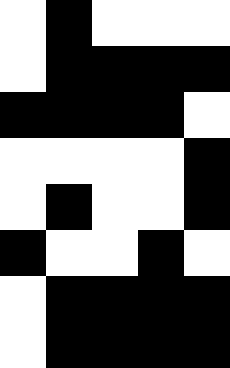[["white", "black", "white", "white", "white"], ["white", "black", "black", "black", "black"], ["black", "black", "black", "black", "white"], ["white", "white", "white", "white", "black"], ["white", "black", "white", "white", "black"], ["black", "white", "white", "black", "white"], ["white", "black", "black", "black", "black"], ["white", "black", "black", "black", "black"]]